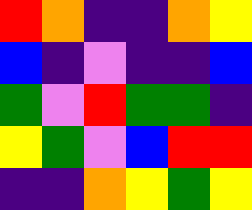[["red", "orange", "indigo", "indigo", "orange", "yellow"], ["blue", "indigo", "violet", "indigo", "indigo", "blue"], ["green", "violet", "red", "green", "green", "indigo"], ["yellow", "green", "violet", "blue", "red", "red"], ["indigo", "indigo", "orange", "yellow", "green", "yellow"]]